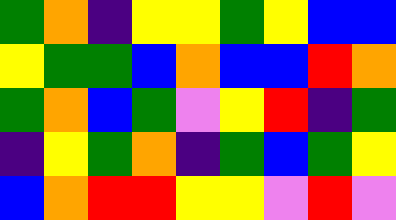[["green", "orange", "indigo", "yellow", "yellow", "green", "yellow", "blue", "blue"], ["yellow", "green", "green", "blue", "orange", "blue", "blue", "red", "orange"], ["green", "orange", "blue", "green", "violet", "yellow", "red", "indigo", "green"], ["indigo", "yellow", "green", "orange", "indigo", "green", "blue", "green", "yellow"], ["blue", "orange", "red", "red", "yellow", "yellow", "violet", "red", "violet"]]